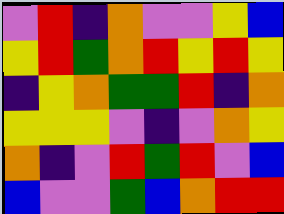[["violet", "red", "indigo", "orange", "violet", "violet", "yellow", "blue"], ["yellow", "red", "green", "orange", "red", "yellow", "red", "yellow"], ["indigo", "yellow", "orange", "green", "green", "red", "indigo", "orange"], ["yellow", "yellow", "yellow", "violet", "indigo", "violet", "orange", "yellow"], ["orange", "indigo", "violet", "red", "green", "red", "violet", "blue"], ["blue", "violet", "violet", "green", "blue", "orange", "red", "red"]]